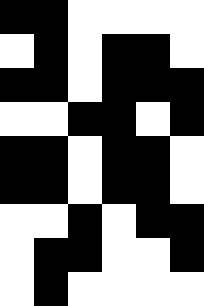[["black", "black", "white", "white", "white", "white"], ["white", "black", "white", "black", "black", "white"], ["black", "black", "white", "black", "black", "black"], ["white", "white", "black", "black", "white", "black"], ["black", "black", "white", "black", "black", "white"], ["black", "black", "white", "black", "black", "white"], ["white", "white", "black", "white", "black", "black"], ["white", "black", "black", "white", "white", "black"], ["white", "black", "white", "white", "white", "white"]]